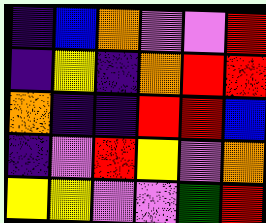[["indigo", "blue", "orange", "violet", "violet", "red"], ["indigo", "yellow", "indigo", "orange", "red", "red"], ["orange", "indigo", "indigo", "red", "red", "blue"], ["indigo", "violet", "red", "yellow", "violet", "orange"], ["yellow", "yellow", "violet", "violet", "green", "red"]]